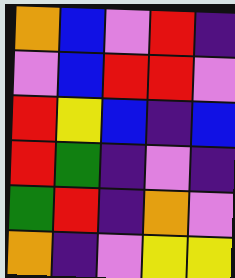[["orange", "blue", "violet", "red", "indigo"], ["violet", "blue", "red", "red", "violet"], ["red", "yellow", "blue", "indigo", "blue"], ["red", "green", "indigo", "violet", "indigo"], ["green", "red", "indigo", "orange", "violet"], ["orange", "indigo", "violet", "yellow", "yellow"]]